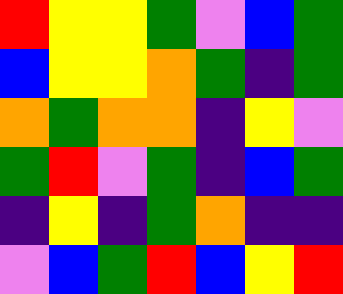[["red", "yellow", "yellow", "green", "violet", "blue", "green"], ["blue", "yellow", "yellow", "orange", "green", "indigo", "green"], ["orange", "green", "orange", "orange", "indigo", "yellow", "violet"], ["green", "red", "violet", "green", "indigo", "blue", "green"], ["indigo", "yellow", "indigo", "green", "orange", "indigo", "indigo"], ["violet", "blue", "green", "red", "blue", "yellow", "red"]]